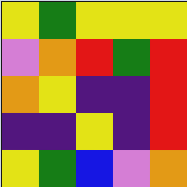[["yellow", "green", "yellow", "yellow", "yellow"], ["violet", "orange", "red", "green", "red"], ["orange", "yellow", "indigo", "indigo", "red"], ["indigo", "indigo", "yellow", "indigo", "red"], ["yellow", "green", "blue", "violet", "orange"]]